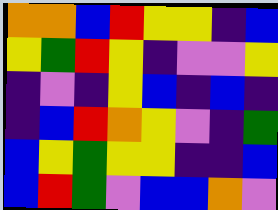[["orange", "orange", "blue", "red", "yellow", "yellow", "indigo", "blue"], ["yellow", "green", "red", "yellow", "indigo", "violet", "violet", "yellow"], ["indigo", "violet", "indigo", "yellow", "blue", "indigo", "blue", "indigo"], ["indigo", "blue", "red", "orange", "yellow", "violet", "indigo", "green"], ["blue", "yellow", "green", "yellow", "yellow", "indigo", "indigo", "blue"], ["blue", "red", "green", "violet", "blue", "blue", "orange", "violet"]]